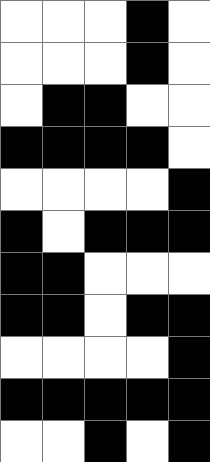[["white", "white", "white", "black", "white"], ["white", "white", "white", "black", "white"], ["white", "black", "black", "white", "white"], ["black", "black", "black", "black", "white"], ["white", "white", "white", "white", "black"], ["black", "white", "black", "black", "black"], ["black", "black", "white", "white", "white"], ["black", "black", "white", "black", "black"], ["white", "white", "white", "white", "black"], ["black", "black", "black", "black", "black"], ["white", "white", "black", "white", "black"]]